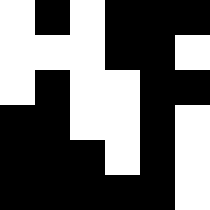[["white", "black", "white", "black", "black", "black"], ["white", "white", "white", "black", "black", "white"], ["white", "black", "white", "white", "black", "black"], ["black", "black", "white", "white", "black", "white"], ["black", "black", "black", "white", "black", "white"], ["black", "black", "black", "black", "black", "white"]]